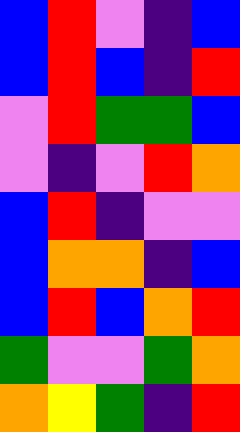[["blue", "red", "violet", "indigo", "blue"], ["blue", "red", "blue", "indigo", "red"], ["violet", "red", "green", "green", "blue"], ["violet", "indigo", "violet", "red", "orange"], ["blue", "red", "indigo", "violet", "violet"], ["blue", "orange", "orange", "indigo", "blue"], ["blue", "red", "blue", "orange", "red"], ["green", "violet", "violet", "green", "orange"], ["orange", "yellow", "green", "indigo", "red"]]